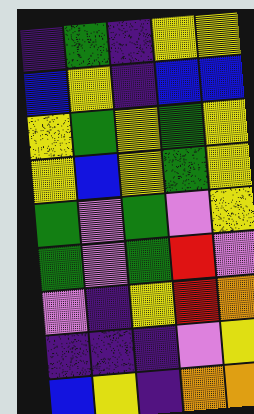[["indigo", "green", "indigo", "yellow", "yellow"], ["blue", "yellow", "indigo", "blue", "blue"], ["yellow", "green", "yellow", "green", "yellow"], ["yellow", "blue", "yellow", "green", "yellow"], ["green", "violet", "green", "violet", "yellow"], ["green", "violet", "green", "red", "violet"], ["violet", "indigo", "yellow", "red", "orange"], ["indigo", "indigo", "indigo", "violet", "yellow"], ["blue", "yellow", "indigo", "orange", "orange"]]